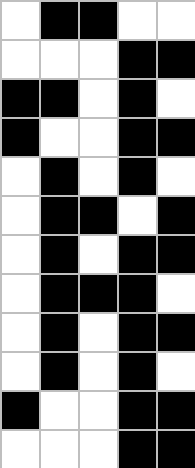[["white", "black", "black", "white", "white"], ["white", "white", "white", "black", "black"], ["black", "black", "white", "black", "white"], ["black", "white", "white", "black", "black"], ["white", "black", "white", "black", "white"], ["white", "black", "black", "white", "black"], ["white", "black", "white", "black", "black"], ["white", "black", "black", "black", "white"], ["white", "black", "white", "black", "black"], ["white", "black", "white", "black", "white"], ["black", "white", "white", "black", "black"], ["white", "white", "white", "black", "black"]]